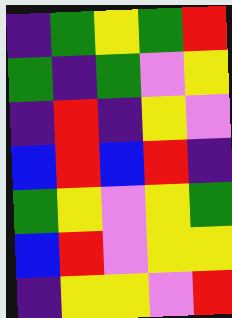[["indigo", "green", "yellow", "green", "red"], ["green", "indigo", "green", "violet", "yellow"], ["indigo", "red", "indigo", "yellow", "violet"], ["blue", "red", "blue", "red", "indigo"], ["green", "yellow", "violet", "yellow", "green"], ["blue", "red", "violet", "yellow", "yellow"], ["indigo", "yellow", "yellow", "violet", "red"]]